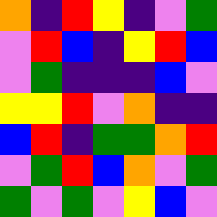[["orange", "indigo", "red", "yellow", "indigo", "violet", "green"], ["violet", "red", "blue", "indigo", "yellow", "red", "blue"], ["violet", "green", "indigo", "indigo", "indigo", "blue", "violet"], ["yellow", "yellow", "red", "violet", "orange", "indigo", "indigo"], ["blue", "red", "indigo", "green", "green", "orange", "red"], ["violet", "green", "red", "blue", "orange", "violet", "green"], ["green", "violet", "green", "violet", "yellow", "blue", "violet"]]